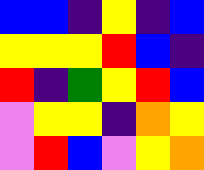[["blue", "blue", "indigo", "yellow", "indigo", "blue"], ["yellow", "yellow", "yellow", "red", "blue", "indigo"], ["red", "indigo", "green", "yellow", "red", "blue"], ["violet", "yellow", "yellow", "indigo", "orange", "yellow"], ["violet", "red", "blue", "violet", "yellow", "orange"]]